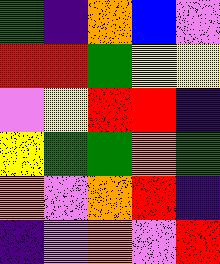[["green", "indigo", "orange", "blue", "violet"], ["red", "red", "green", "yellow", "yellow"], ["violet", "yellow", "red", "red", "indigo"], ["yellow", "green", "green", "orange", "green"], ["orange", "violet", "orange", "red", "indigo"], ["indigo", "violet", "orange", "violet", "red"]]